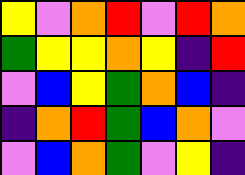[["yellow", "violet", "orange", "red", "violet", "red", "orange"], ["green", "yellow", "yellow", "orange", "yellow", "indigo", "red"], ["violet", "blue", "yellow", "green", "orange", "blue", "indigo"], ["indigo", "orange", "red", "green", "blue", "orange", "violet"], ["violet", "blue", "orange", "green", "violet", "yellow", "indigo"]]